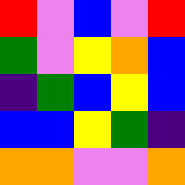[["red", "violet", "blue", "violet", "red"], ["green", "violet", "yellow", "orange", "blue"], ["indigo", "green", "blue", "yellow", "blue"], ["blue", "blue", "yellow", "green", "indigo"], ["orange", "orange", "violet", "violet", "orange"]]